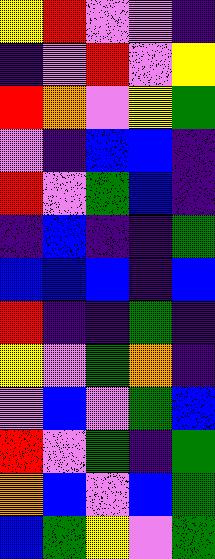[["yellow", "red", "violet", "violet", "indigo"], ["indigo", "violet", "red", "violet", "yellow"], ["red", "orange", "violet", "yellow", "green"], ["violet", "indigo", "blue", "blue", "indigo"], ["red", "violet", "green", "blue", "indigo"], ["indigo", "blue", "indigo", "indigo", "green"], ["blue", "blue", "blue", "indigo", "blue"], ["red", "indigo", "indigo", "green", "indigo"], ["yellow", "violet", "green", "orange", "indigo"], ["violet", "blue", "violet", "green", "blue"], ["red", "violet", "green", "indigo", "green"], ["orange", "blue", "violet", "blue", "green"], ["blue", "green", "yellow", "violet", "green"]]